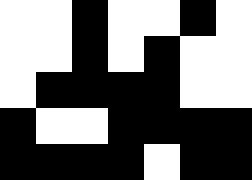[["white", "white", "black", "white", "white", "black", "white"], ["white", "white", "black", "white", "black", "white", "white"], ["white", "black", "black", "black", "black", "white", "white"], ["black", "white", "white", "black", "black", "black", "black"], ["black", "black", "black", "black", "white", "black", "black"]]